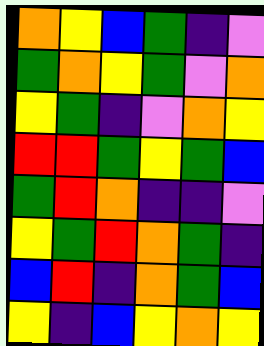[["orange", "yellow", "blue", "green", "indigo", "violet"], ["green", "orange", "yellow", "green", "violet", "orange"], ["yellow", "green", "indigo", "violet", "orange", "yellow"], ["red", "red", "green", "yellow", "green", "blue"], ["green", "red", "orange", "indigo", "indigo", "violet"], ["yellow", "green", "red", "orange", "green", "indigo"], ["blue", "red", "indigo", "orange", "green", "blue"], ["yellow", "indigo", "blue", "yellow", "orange", "yellow"]]